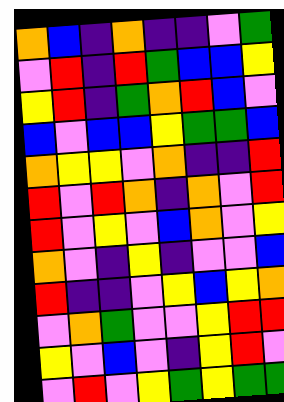[["orange", "blue", "indigo", "orange", "indigo", "indigo", "violet", "green"], ["violet", "red", "indigo", "red", "green", "blue", "blue", "yellow"], ["yellow", "red", "indigo", "green", "orange", "red", "blue", "violet"], ["blue", "violet", "blue", "blue", "yellow", "green", "green", "blue"], ["orange", "yellow", "yellow", "violet", "orange", "indigo", "indigo", "red"], ["red", "violet", "red", "orange", "indigo", "orange", "violet", "red"], ["red", "violet", "yellow", "violet", "blue", "orange", "violet", "yellow"], ["orange", "violet", "indigo", "yellow", "indigo", "violet", "violet", "blue"], ["red", "indigo", "indigo", "violet", "yellow", "blue", "yellow", "orange"], ["violet", "orange", "green", "violet", "violet", "yellow", "red", "red"], ["yellow", "violet", "blue", "violet", "indigo", "yellow", "red", "violet"], ["violet", "red", "violet", "yellow", "green", "yellow", "green", "green"]]